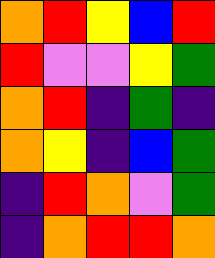[["orange", "red", "yellow", "blue", "red"], ["red", "violet", "violet", "yellow", "green"], ["orange", "red", "indigo", "green", "indigo"], ["orange", "yellow", "indigo", "blue", "green"], ["indigo", "red", "orange", "violet", "green"], ["indigo", "orange", "red", "red", "orange"]]